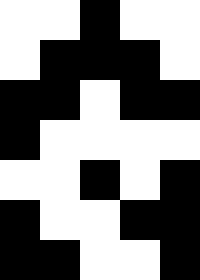[["white", "white", "black", "white", "white"], ["white", "black", "black", "black", "white"], ["black", "black", "white", "black", "black"], ["black", "white", "white", "white", "white"], ["white", "white", "black", "white", "black"], ["black", "white", "white", "black", "black"], ["black", "black", "white", "white", "black"]]